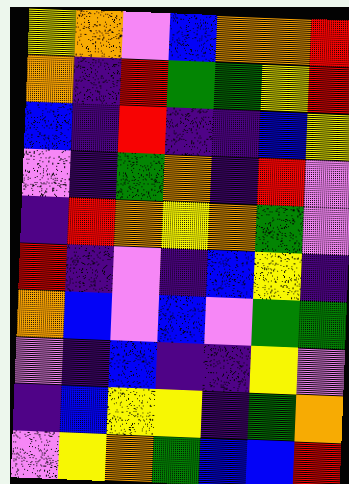[["yellow", "orange", "violet", "blue", "orange", "orange", "red"], ["orange", "indigo", "red", "green", "green", "yellow", "red"], ["blue", "indigo", "red", "indigo", "indigo", "blue", "yellow"], ["violet", "indigo", "green", "orange", "indigo", "red", "violet"], ["indigo", "red", "orange", "yellow", "orange", "green", "violet"], ["red", "indigo", "violet", "indigo", "blue", "yellow", "indigo"], ["orange", "blue", "violet", "blue", "violet", "green", "green"], ["violet", "indigo", "blue", "indigo", "indigo", "yellow", "violet"], ["indigo", "blue", "yellow", "yellow", "indigo", "green", "orange"], ["violet", "yellow", "orange", "green", "blue", "blue", "red"]]